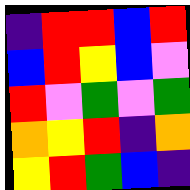[["indigo", "red", "red", "blue", "red"], ["blue", "red", "yellow", "blue", "violet"], ["red", "violet", "green", "violet", "green"], ["orange", "yellow", "red", "indigo", "orange"], ["yellow", "red", "green", "blue", "indigo"]]